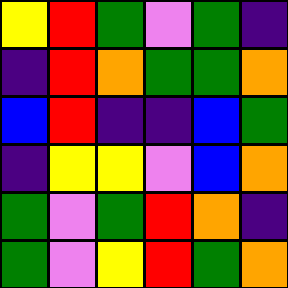[["yellow", "red", "green", "violet", "green", "indigo"], ["indigo", "red", "orange", "green", "green", "orange"], ["blue", "red", "indigo", "indigo", "blue", "green"], ["indigo", "yellow", "yellow", "violet", "blue", "orange"], ["green", "violet", "green", "red", "orange", "indigo"], ["green", "violet", "yellow", "red", "green", "orange"]]